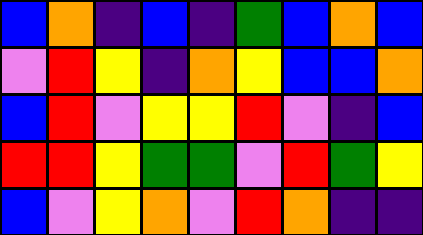[["blue", "orange", "indigo", "blue", "indigo", "green", "blue", "orange", "blue"], ["violet", "red", "yellow", "indigo", "orange", "yellow", "blue", "blue", "orange"], ["blue", "red", "violet", "yellow", "yellow", "red", "violet", "indigo", "blue"], ["red", "red", "yellow", "green", "green", "violet", "red", "green", "yellow"], ["blue", "violet", "yellow", "orange", "violet", "red", "orange", "indigo", "indigo"]]